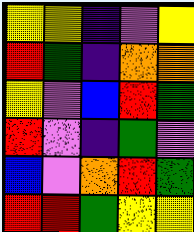[["yellow", "yellow", "indigo", "violet", "yellow"], ["red", "green", "indigo", "orange", "orange"], ["yellow", "violet", "blue", "red", "green"], ["red", "violet", "indigo", "green", "violet"], ["blue", "violet", "orange", "red", "green"], ["red", "red", "green", "yellow", "yellow"]]